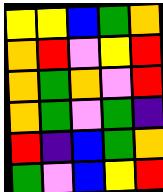[["yellow", "yellow", "blue", "green", "orange"], ["orange", "red", "violet", "yellow", "red"], ["orange", "green", "orange", "violet", "red"], ["orange", "green", "violet", "green", "indigo"], ["red", "indigo", "blue", "green", "orange"], ["green", "violet", "blue", "yellow", "red"]]